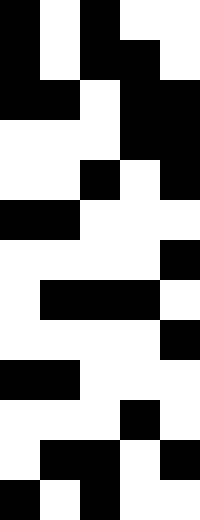[["black", "white", "black", "white", "white"], ["black", "white", "black", "black", "white"], ["black", "black", "white", "black", "black"], ["white", "white", "white", "black", "black"], ["white", "white", "black", "white", "black"], ["black", "black", "white", "white", "white"], ["white", "white", "white", "white", "black"], ["white", "black", "black", "black", "white"], ["white", "white", "white", "white", "black"], ["black", "black", "white", "white", "white"], ["white", "white", "white", "black", "white"], ["white", "black", "black", "white", "black"], ["black", "white", "black", "white", "white"]]